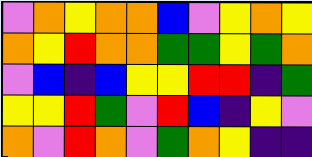[["violet", "orange", "yellow", "orange", "orange", "blue", "violet", "yellow", "orange", "yellow"], ["orange", "yellow", "red", "orange", "orange", "green", "green", "yellow", "green", "orange"], ["violet", "blue", "indigo", "blue", "yellow", "yellow", "red", "red", "indigo", "green"], ["yellow", "yellow", "red", "green", "violet", "red", "blue", "indigo", "yellow", "violet"], ["orange", "violet", "red", "orange", "violet", "green", "orange", "yellow", "indigo", "indigo"]]